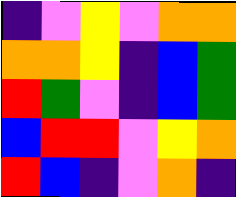[["indigo", "violet", "yellow", "violet", "orange", "orange"], ["orange", "orange", "yellow", "indigo", "blue", "green"], ["red", "green", "violet", "indigo", "blue", "green"], ["blue", "red", "red", "violet", "yellow", "orange"], ["red", "blue", "indigo", "violet", "orange", "indigo"]]